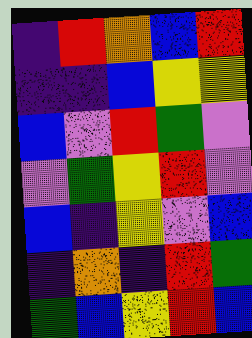[["indigo", "red", "orange", "blue", "red"], ["indigo", "indigo", "blue", "yellow", "yellow"], ["blue", "violet", "red", "green", "violet"], ["violet", "green", "yellow", "red", "violet"], ["blue", "indigo", "yellow", "violet", "blue"], ["indigo", "orange", "indigo", "red", "green"], ["green", "blue", "yellow", "red", "blue"]]